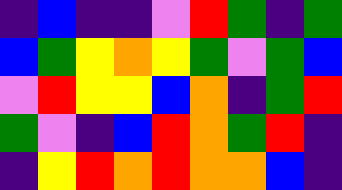[["indigo", "blue", "indigo", "indigo", "violet", "red", "green", "indigo", "green"], ["blue", "green", "yellow", "orange", "yellow", "green", "violet", "green", "blue"], ["violet", "red", "yellow", "yellow", "blue", "orange", "indigo", "green", "red"], ["green", "violet", "indigo", "blue", "red", "orange", "green", "red", "indigo"], ["indigo", "yellow", "red", "orange", "red", "orange", "orange", "blue", "indigo"]]